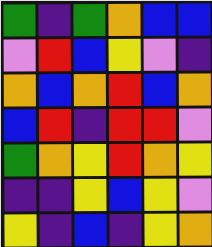[["green", "indigo", "green", "orange", "blue", "blue"], ["violet", "red", "blue", "yellow", "violet", "indigo"], ["orange", "blue", "orange", "red", "blue", "orange"], ["blue", "red", "indigo", "red", "red", "violet"], ["green", "orange", "yellow", "red", "orange", "yellow"], ["indigo", "indigo", "yellow", "blue", "yellow", "violet"], ["yellow", "indigo", "blue", "indigo", "yellow", "orange"]]